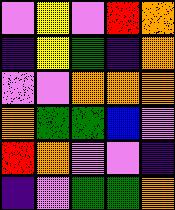[["violet", "yellow", "violet", "red", "orange"], ["indigo", "yellow", "green", "indigo", "orange"], ["violet", "violet", "orange", "orange", "orange"], ["orange", "green", "green", "blue", "violet"], ["red", "orange", "violet", "violet", "indigo"], ["indigo", "violet", "green", "green", "orange"]]